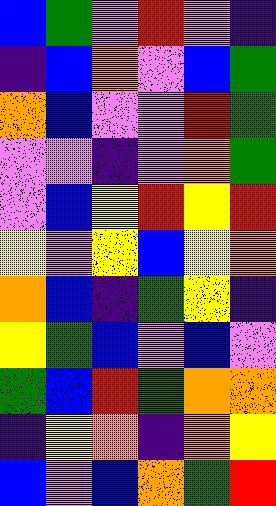[["blue", "green", "violet", "red", "violet", "indigo"], ["indigo", "blue", "orange", "violet", "blue", "green"], ["orange", "blue", "violet", "violet", "red", "green"], ["violet", "violet", "indigo", "violet", "orange", "green"], ["violet", "blue", "yellow", "red", "yellow", "red"], ["yellow", "violet", "yellow", "blue", "yellow", "orange"], ["orange", "blue", "indigo", "green", "yellow", "indigo"], ["yellow", "green", "blue", "violet", "blue", "violet"], ["green", "blue", "red", "green", "orange", "orange"], ["indigo", "yellow", "orange", "indigo", "orange", "yellow"], ["blue", "violet", "blue", "orange", "green", "red"]]